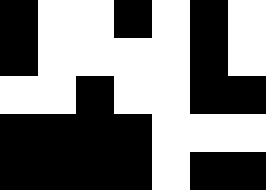[["black", "white", "white", "black", "white", "black", "white"], ["black", "white", "white", "white", "white", "black", "white"], ["white", "white", "black", "white", "white", "black", "black"], ["black", "black", "black", "black", "white", "white", "white"], ["black", "black", "black", "black", "white", "black", "black"]]